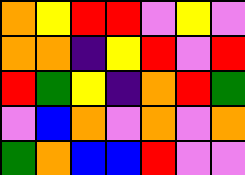[["orange", "yellow", "red", "red", "violet", "yellow", "violet"], ["orange", "orange", "indigo", "yellow", "red", "violet", "red"], ["red", "green", "yellow", "indigo", "orange", "red", "green"], ["violet", "blue", "orange", "violet", "orange", "violet", "orange"], ["green", "orange", "blue", "blue", "red", "violet", "violet"]]